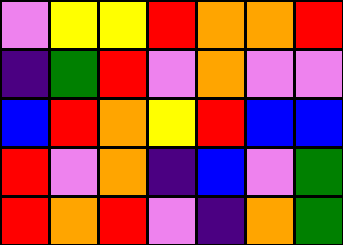[["violet", "yellow", "yellow", "red", "orange", "orange", "red"], ["indigo", "green", "red", "violet", "orange", "violet", "violet"], ["blue", "red", "orange", "yellow", "red", "blue", "blue"], ["red", "violet", "orange", "indigo", "blue", "violet", "green"], ["red", "orange", "red", "violet", "indigo", "orange", "green"]]